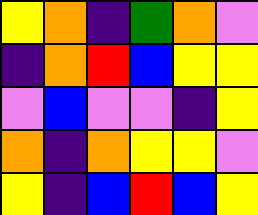[["yellow", "orange", "indigo", "green", "orange", "violet"], ["indigo", "orange", "red", "blue", "yellow", "yellow"], ["violet", "blue", "violet", "violet", "indigo", "yellow"], ["orange", "indigo", "orange", "yellow", "yellow", "violet"], ["yellow", "indigo", "blue", "red", "blue", "yellow"]]